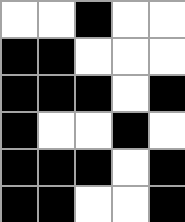[["white", "white", "black", "white", "white"], ["black", "black", "white", "white", "white"], ["black", "black", "black", "white", "black"], ["black", "white", "white", "black", "white"], ["black", "black", "black", "white", "black"], ["black", "black", "white", "white", "black"]]